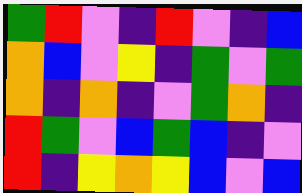[["green", "red", "violet", "indigo", "red", "violet", "indigo", "blue"], ["orange", "blue", "violet", "yellow", "indigo", "green", "violet", "green"], ["orange", "indigo", "orange", "indigo", "violet", "green", "orange", "indigo"], ["red", "green", "violet", "blue", "green", "blue", "indigo", "violet"], ["red", "indigo", "yellow", "orange", "yellow", "blue", "violet", "blue"]]